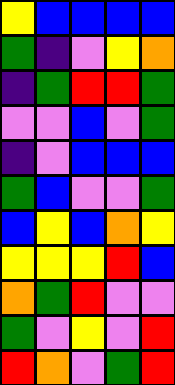[["yellow", "blue", "blue", "blue", "blue"], ["green", "indigo", "violet", "yellow", "orange"], ["indigo", "green", "red", "red", "green"], ["violet", "violet", "blue", "violet", "green"], ["indigo", "violet", "blue", "blue", "blue"], ["green", "blue", "violet", "violet", "green"], ["blue", "yellow", "blue", "orange", "yellow"], ["yellow", "yellow", "yellow", "red", "blue"], ["orange", "green", "red", "violet", "violet"], ["green", "violet", "yellow", "violet", "red"], ["red", "orange", "violet", "green", "red"]]